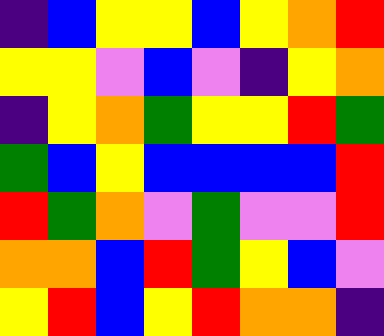[["indigo", "blue", "yellow", "yellow", "blue", "yellow", "orange", "red"], ["yellow", "yellow", "violet", "blue", "violet", "indigo", "yellow", "orange"], ["indigo", "yellow", "orange", "green", "yellow", "yellow", "red", "green"], ["green", "blue", "yellow", "blue", "blue", "blue", "blue", "red"], ["red", "green", "orange", "violet", "green", "violet", "violet", "red"], ["orange", "orange", "blue", "red", "green", "yellow", "blue", "violet"], ["yellow", "red", "blue", "yellow", "red", "orange", "orange", "indigo"]]